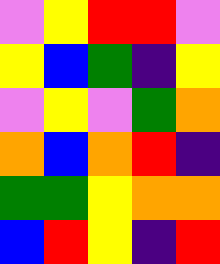[["violet", "yellow", "red", "red", "violet"], ["yellow", "blue", "green", "indigo", "yellow"], ["violet", "yellow", "violet", "green", "orange"], ["orange", "blue", "orange", "red", "indigo"], ["green", "green", "yellow", "orange", "orange"], ["blue", "red", "yellow", "indigo", "red"]]